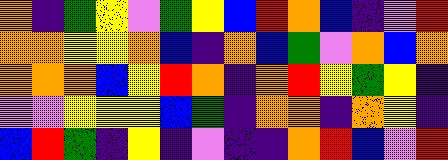[["orange", "indigo", "green", "yellow", "violet", "green", "yellow", "blue", "red", "orange", "blue", "indigo", "violet", "red"], ["orange", "orange", "yellow", "yellow", "orange", "blue", "indigo", "orange", "blue", "green", "violet", "orange", "blue", "orange"], ["orange", "orange", "orange", "blue", "yellow", "red", "orange", "indigo", "orange", "red", "yellow", "green", "yellow", "indigo"], ["violet", "violet", "yellow", "yellow", "yellow", "blue", "green", "indigo", "orange", "orange", "indigo", "orange", "yellow", "indigo"], ["blue", "red", "green", "indigo", "yellow", "indigo", "violet", "indigo", "indigo", "orange", "red", "blue", "violet", "red"]]